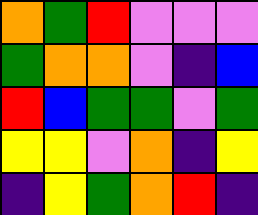[["orange", "green", "red", "violet", "violet", "violet"], ["green", "orange", "orange", "violet", "indigo", "blue"], ["red", "blue", "green", "green", "violet", "green"], ["yellow", "yellow", "violet", "orange", "indigo", "yellow"], ["indigo", "yellow", "green", "orange", "red", "indigo"]]